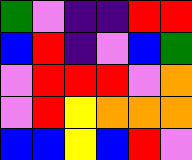[["green", "violet", "indigo", "indigo", "red", "red"], ["blue", "red", "indigo", "violet", "blue", "green"], ["violet", "red", "red", "red", "violet", "orange"], ["violet", "red", "yellow", "orange", "orange", "orange"], ["blue", "blue", "yellow", "blue", "red", "violet"]]